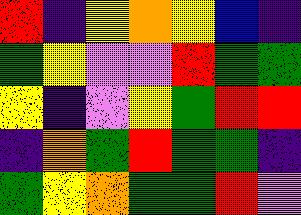[["red", "indigo", "yellow", "orange", "yellow", "blue", "indigo"], ["green", "yellow", "violet", "violet", "red", "green", "green"], ["yellow", "indigo", "violet", "yellow", "green", "red", "red"], ["indigo", "orange", "green", "red", "green", "green", "indigo"], ["green", "yellow", "orange", "green", "green", "red", "violet"]]